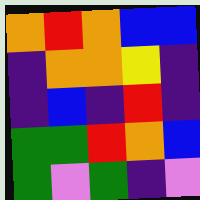[["orange", "red", "orange", "blue", "blue"], ["indigo", "orange", "orange", "yellow", "indigo"], ["indigo", "blue", "indigo", "red", "indigo"], ["green", "green", "red", "orange", "blue"], ["green", "violet", "green", "indigo", "violet"]]